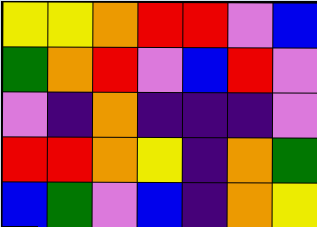[["yellow", "yellow", "orange", "red", "red", "violet", "blue"], ["green", "orange", "red", "violet", "blue", "red", "violet"], ["violet", "indigo", "orange", "indigo", "indigo", "indigo", "violet"], ["red", "red", "orange", "yellow", "indigo", "orange", "green"], ["blue", "green", "violet", "blue", "indigo", "orange", "yellow"]]